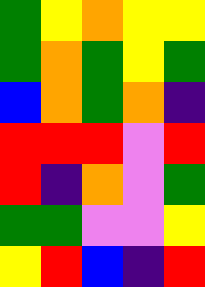[["green", "yellow", "orange", "yellow", "yellow"], ["green", "orange", "green", "yellow", "green"], ["blue", "orange", "green", "orange", "indigo"], ["red", "red", "red", "violet", "red"], ["red", "indigo", "orange", "violet", "green"], ["green", "green", "violet", "violet", "yellow"], ["yellow", "red", "blue", "indigo", "red"]]